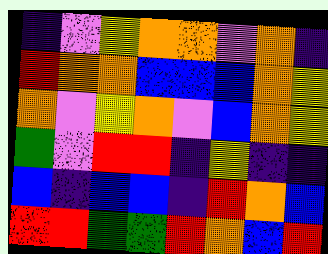[["indigo", "violet", "yellow", "orange", "orange", "violet", "orange", "indigo"], ["red", "orange", "orange", "blue", "blue", "blue", "orange", "yellow"], ["orange", "violet", "yellow", "orange", "violet", "blue", "orange", "yellow"], ["green", "violet", "red", "red", "indigo", "yellow", "indigo", "indigo"], ["blue", "indigo", "blue", "blue", "indigo", "red", "orange", "blue"], ["red", "red", "green", "green", "red", "orange", "blue", "red"]]